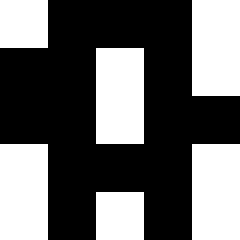[["white", "black", "black", "black", "white"], ["black", "black", "white", "black", "white"], ["black", "black", "white", "black", "black"], ["white", "black", "black", "black", "white"], ["white", "black", "white", "black", "white"]]